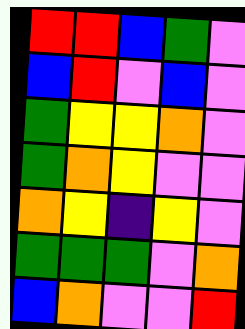[["red", "red", "blue", "green", "violet"], ["blue", "red", "violet", "blue", "violet"], ["green", "yellow", "yellow", "orange", "violet"], ["green", "orange", "yellow", "violet", "violet"], ["orange", "yellow", "indigo", "yellow", "violet"], ["green", "green", "green", "violet", "orange"], ["blue", "orange", "violet", "violet", "red"]]